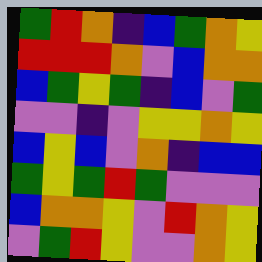[["green", "red", "orange", "indigo", "blue", "green", "orange", "yellow"], ["red", "red", "red", "orange", "violet", "blue", "orange", "orange"], ["blue", "green", "yellow", "green", "indigo", "blue", "violet", "green"], ["violet", "violet", "indigo", "violet", "yellow", "yellow", "orange", "yellow"], ["blue", "yellow", "blue", "violet", "orange", "indigo", "blue", "blue"], ["green", "yellow", "green", "red", "green", "violet", "violet", "violet"], ["blue", "orange", "orange", "yellow", "violet", "red", "orange", "yellow"], ["violet", "green", "red", "yellow", "violet", "violet", "orange", "yellow"]]